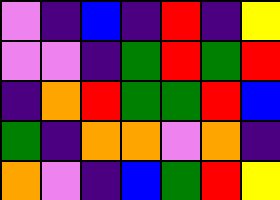[["violet", "indigo", "blue", "indigo", "red", "indigo", "yellow"], ["violet", "violet", "indigo", "green", "red", "green", "red"], ["indigo", "orange", "red", "green", "green", "red", "blue"], ["green", "indigo", "orange", "orange", "violet", "orange", "indigo"], ["orange", "violet", "indigo", "blue", "green", "red", "yellow"]]